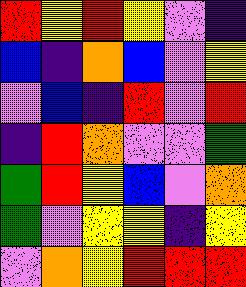[["red", "yellow", "red", "yellow", "violet", "indigo"], ["blue", "indigo", "orange", "blue", "violet", "yellow"], ["violet", "blue", "indigo", "red", "violet", "red"], ["indigo", "red", "orange", "violet", "violet", "green"], ["green", "red", "yellow", "blue", "violet", "orange"], ["green", "violet", "yellow", "yellow", "indigo", "yellow"], ["violet", "orange", "yellow", "red", "red", "red"]]